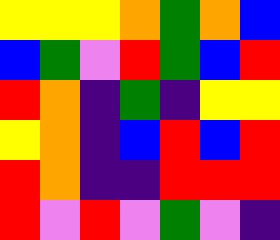[["yellow", "yellow", "yellow", "orange", "green", "orange", "blue"], ["blue", "green", "violet", "red", "green", "blue", "red"], ["red", "orange", "indigo", "green", "indigo", "yellow", "yellow"], ["yellow", "orange", "indigo", "blue", "red", "blue", "red"], ["red", "orange", "indigo", "indigo", "red", "red", "red"], ["red", "violet", "red", "violet", "green", "violet", "indigo"]]